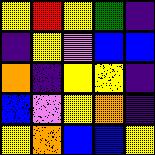[["yellow", "red", "yellow", "green", "indigo"], ["indigo", "yellow", "violet", "blue", "blue"], ["orange", "indigo", "yellow", "yellow", "indigo"], ["blue", "violet", "yellow", "orange", "indigo"], ["yellow", "orange", "blue", "blue", "yellow"]]